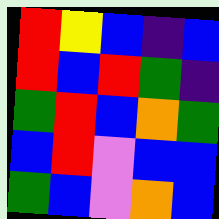[["red", "yellow", "blue", "indigo", "blue"], ["red", "blue", "red", "green", "indigo"], ["green", "red", "blue", "orange", "green"], ["blue", "red", "violet", "blue", "blue"], ["green", "blue", "violet", "orange", "blue"]]